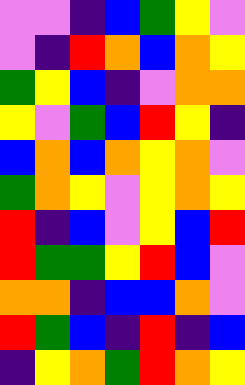[["violet", "violet", "indigo", "blue", "green", "yellow", "violet"], ["violet", "indigo", "red", "orange", "blue", "orange", "yellow"], ["green", "yellow", "blue", "indigo", "violet", "orange", "orange"], ["yellow", "violet", "green", "blue", "red", "yellow", "indigo"], ["blue", "orange", "blue", "orange", "yellow", "orange", "violet"], ["green", "orange", "yellow", "violet", "yellow", "orange", "yellow"], ["red", "indigo", "blue", "violet", "yellow", "blue", "red"], ["red", "green", "green", "yellow", "red", "blue", "violet"], ["orange", "orange", "indigo", "blue", "blue", "orange", "violet"], ["red", "green", "blue", "indigo", "red", "indigo", "blue"], ["indigo", "yellow", "orange", "green", "red", "orange", "yellow"]]